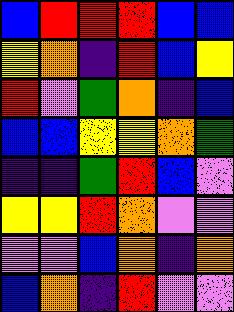[["blue", "red", "red", "red", "blue", "blue"], ["yellow", "orange", "indigo", "red", "blue", "yellow"], ["red", "violet", "green", "orange", "indigo", "blue"], ["blue", "blue", "yellow", "yellow", "orange", "green"], ["indigo", "indigo", "green", "red", "blue", "violet"], ["yellow", "yellow", "red", "orange", "violet", "violet"], ["violet", "violet", "blue", "orange", "indigo", "orange"], ["blue", "orange", "indigo", "red", "violet", "violet"]]